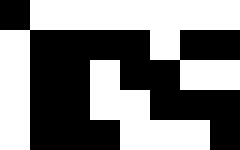[["black", "white", "white", "white", "white", "white", "white", "white"], ["white", "black", "black", "black", "black", "white", "black", "black"], ["white", "black", "black", "white", "black", "black", "white", "white"], ["white", "black", "black", "white", "white", "black", "black", "black"], ["white", "black", "black", "black", "white", "white", "white", "black"]]